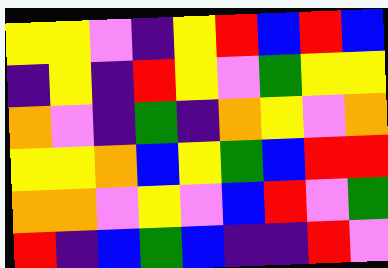[["yellow", "yellow", "violet", "indigo", "yellow", "red", "blue", "red", "blue"], ["indigo", "yellow", "indigo", "red", "yellow", "violet", "green", "yellow", "yellow"], ["orange", "violet", "indigo", "green", "indigo", "orange", "yellow", "violet", "orange"], ["yellow", "yellow", "orange", "blue", "yellow", "green", "blue", "red", "red"], ["orange", "orange", "violet", "yellow", "violet", "blue", "red", "violet", "green"], ["red", "indigo", "blue", "green", "blue", "indigo", "indigo", "red", "violet"]]